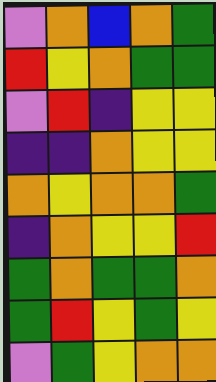[["violet", "orange", "blue", "orange", "green"], ["red", "yellow", "orange", "green", "green"], ["violet", "red", "indigo", "yellow", "yellow"], ["indigo", "indigo", "orange", "yellow", "yellow"], ["orange", "yellow", "orange", "orange", "green"], ["indigo", "orange", "yellow", "yellow", "red"], ["green", "orange", "green", "green", "orange"], ["green", "red", "yellow", "green", "yellow"], ["violet", "green", "yellow", "orange", "orange"]]